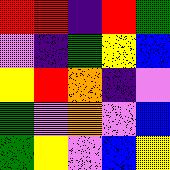[["red", "red", "indigo", "red", "green"], ["violet", "indigo", "green", "yellow", "blue"], ["yellow", "red", "orange", "indigo", "violet"], ["green", "violet", "orange", "violet", "blue"], ["green", "yellow", "violet", "blue", "yellow"]]